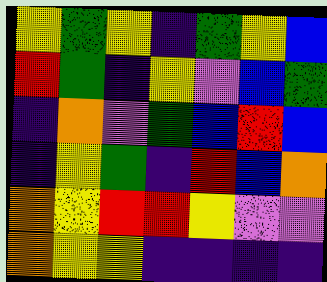[["yellow", "green", "yellow", "indigo", "green", "yellow", "blue"], ["red", "green", "indigo", "yellow", "violet", "blue", "green"], ["indigo", "orange", "violet", "green", "blue", "red", "blue"], ["indigo", "yellow", "green", "indigo", "red", "blue", "orange"], ["orange", "yellow", "red", "red", "yellow", "violet", "violet"], ["orange", "yellow", "yellow", "indigo", "indigo", "indigo", "indigo"]]